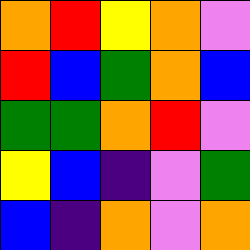[["orange", "red", "yellow", "orange", "violet"], ["red", "blue", "green", "orange", "blue"], ["green", "green", "orange", "red", "violet"], ["yellow", "blue", "indigo", "violet", "green"], ["blue", "indigo", "orange", "violet", "orange"]]